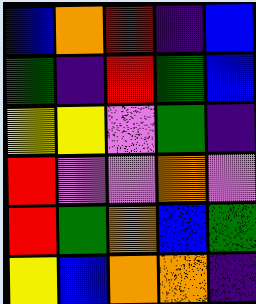[["blue", "orange", "red", "indigo", "blue"], ["green", "indigo", "red", "green", "blue"], ["yellow", "yellow", "violet", "green", "indigo"], ["red", "violet", "violet", "orange", "violet"], ["red", "green", "orange", "blue", "green"], ["yellow", "blue", "orange", "orange", "indigo"]]